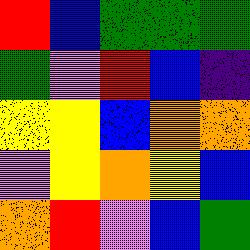[["red", "blue", "green", "green", "green"], ["green", "violet", "red", "blue", "indigo"], ["yellow", "yellow", "blue", "orange", "orange"], ["violet", "yellow", "orange", "yellow", "blue"], ["orange", "red", "violet", "blue", "green"]]